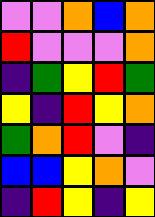[["violet", "violet", "orange", "blue", "orange"], ["red", "violet", "violet", "violet", "orange"], ["indigo", "green", "yellow", "red", "green"], ["yellow", "indigo", "red", "yellow", "orange"], ["green", "orange", "red", "violet", "indigo"], ["blue", "blue", "yellow", "orange", "violet"], ["indigo", "red", "yellow", "indigo", "yellow"]]